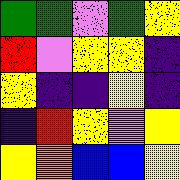[["green", "green", "violet", "green", "yellow"], ["red", "violet", "yellow", "yellow", "indigo"], ["yellow", "indigo", "indigo", "yellow", "indigo"], ["indigo", "red", "yellow", "violet", "yellow"], ["yellow", "orange", "blue", "blue", "yellow"]]